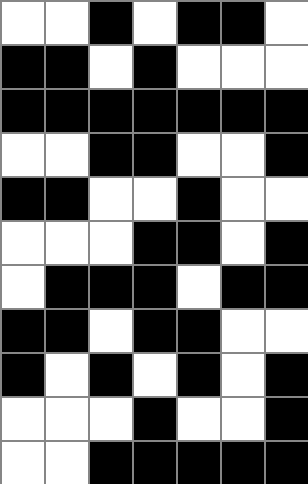[["white", "white", "black", "white", "black", "black", "white"], ["black", "black", "white", "black", "white", "white", "white"], ["black", "black", "black", "black", "black", "black", "black"], ["white", "white", "black", "black", "white", "white", "black"], ["black", "black", "white", "white", "black", "white", "white"], ["white", "white", "white", "black", "black", "white", "black"], ["white", "black", "black", "black", "white", "black", "black"], ["black", "black", "white", "black", "black", "white", "white"], ["black", "white", "black", "white", "black", "white", "black"], ["white", "white", "white", "black", "white", "white", "black"], ["white", "white", "black", "black", "black", "black", "black"]]